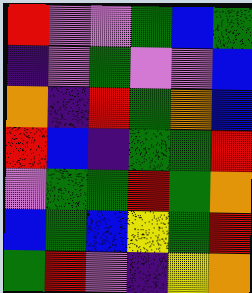[["red", "violet", "violet", "green", "blue", "green"], ["indigo", "violet", "green", "violet", "violet", "blue"], ["orange", "indigo", "red", "green", "orange", "blue"], ["red", "blue", "indigo", "green", "green", "red"], ["violet", "green", "green", "red", "green", "orange"], ["blue", "green", "blue", "yellow", "green", "red"], ["green", "red", "violet", "indigo", "yellow", "orange"]]